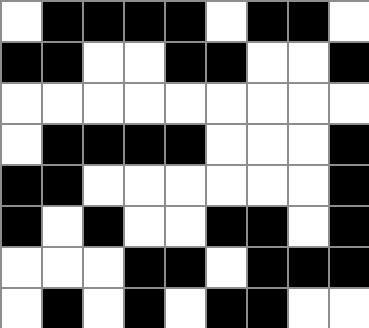[["white", "black", "black", "black", "black", "white", "black", "black", "white"], ["black", "black", "white", "white", "black", "black", "white", "white", "black"], ["white", "white", "white", "white", "white", "white", "white", "white", "white"], ["white", "black", "black", "black", "black", "white", "white", "white", "black"], ["black", "black", "white", "white", "white", "white", "white", "white", "black"], ["black", "white", "black", "white", "white", "black", "black", "white", "black"], ["white", "white", "white", "black", "black", "white", "black", "black", "black"], ["white", "black", "white", "black", "white", "black", "black", "white", "white"]]